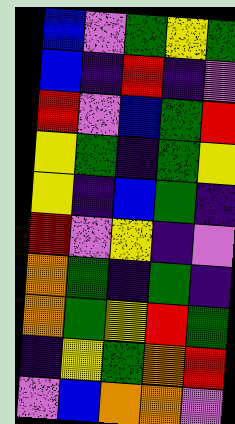[["blue", "violet", "green", "yellow", "green"], ["blue", "indigo", "red", "indigo", "violet"], ["red", "violet", "blue", "green", "red"], ["yellow", "green", "indigo", "green", "yellow"], ["yellow", "indigo", "blue", "green", "indigo"], ["red", "violet", "yellow", "indigo", "violet"], ["orange", "green", "indigo", "green", "indigo"], ["orange", "green", "yellow", "red", "green"], ["indigo", "yellow", "green", "orange", "red"], ["violet", "blue", "orange", "orange", "violet"]]